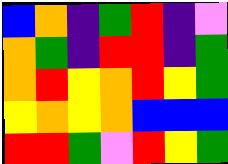[["blue", "orange", "indigo", "green", "red", "indigo", "violet"], ["orange", "green", "indigo", "red", "red", "indigo", "green"], ["orange", "red", "yellow", "orange", "red", "yellow", "green"], ["yellow", "orange", "yellow", "orange", "blue", "blue", "blue"], ["red", "red", "green", "violet", "red", "yellow", "green"]]